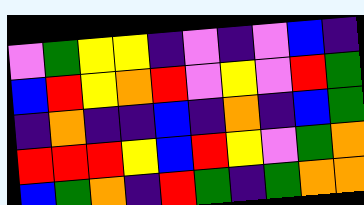[["violet", "green", "yellow", "yellow", "indigo", "violet", "indigo", "violet", "blue", "indigo"], ["blue", "red", "yellow", "orange", "red", "violet", "yellow", "violet", "red", "green"], ["indigo", "orange", "indigo", "indigo", "blue", "indigo", "orange", "indigo", "blue", "green"], ["red", "red", "red", "yellow", "blue", "red", "yellow", "violet", "green", "orange"], ["blue", "green", "orange", "indigo", "red", "green", "indigo", "green", "orange", "orange"]]